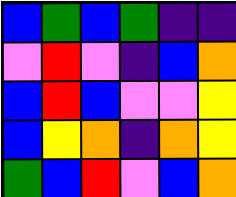[["blue", "green", "blue", "green", "indigo", "indigo"], ["violet", "red", "violet", "indigo", "blue", "orange"], ["blue", "red", "blue", "violet", "violet", "yellow"], ["blue", "yellow", "orange", "indigo", "orange", "yellow"], ["green", "blue", "red", "violet", "blue", "orange"]]